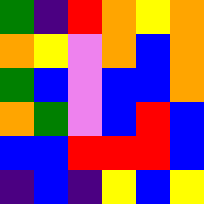[["green", "indigo", "red", "orange", "yellow", "orange"], ["orange", "yellow", "violet", "orange", "blue", "orange"], ["green", "blue", "violet", "blue", "blue", "orange"], ["orange", "green", "violet", "blue", "red", "blue"], ["blue", "blue", "red", "red", "red", "blue"], ["indigo", "blue", "indigo", "yellow", "blue", "yellow"]]